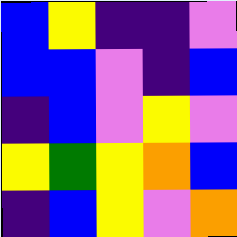[["blue", "yellow", "indigo", "indigo", "violet"], ["blue", "blue", "violet", "indigo", "blue"], ["indigo", "blue", "violet", "yellow", "violet"], ["yellow", "green", "yellow", "orange", "blue"], ["indigo", "blue", "yellow", "violet", "orange"]]